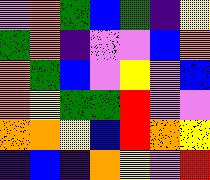[["violet", "orange", "green", "blue", "green", "indigo", "yellow"], ["green", "orange", "indigo", "violet", "violet", "blue", "orange"], ["orange", "green", "blue", "violet", "yellow", "violet", "blue"], ["orange", "yellow", "green", "green", "red", "violet", "violet"], ["orange", "orange", "yellow", "blue", "red", "orange", "yellow"], ["indigo", "blue", "indigo", "orange", "yellow", "violet", "red"]]